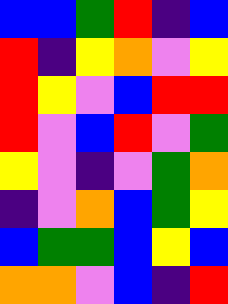[["blue", "blue", "green", "red", "indigo", "blue"], ["red", "indigo", "yellow", "orange", "violet", "yellow"], ["red", "yellow", "violet", "blue", "red", "red"], ["red", "violet", "blue", "red", "violet", "green"], ["yellow", "violet", "indigo", "violet", "green", "orange"], ["indigo", "violet", "orange", "blue", "green", "yellow"], ["blue", "green", "green", "blue", "yellow", "blue"], ["orange", "orange", "violet", "blue", "indigo", "red"]]